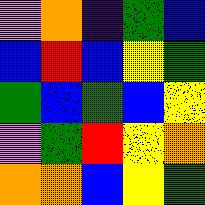[["violet", "orange", "indigo", "green", "blue"], ["blue", "red", "blue", "yellow", "green"], ["green", "blue", "green", "blue", "yellow"], ["violet", "green", "red", "yellow", "orange"], ["orange", "orange", "blue", "yellow", "green"]]